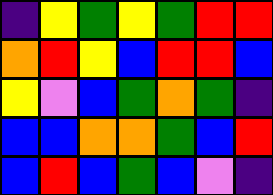[["indigo", "yellow", "green", "yellow", "green", "red", "red"], ["orange", "red", "yellow", "blue", "red", "red", "blue"], ["yellow", "violet", "blue", "green", "orange", "green", "indigo"], ["blue", "blue", "orange", "orange", "green", "blue", "red"], ["blue", "red", "blue", "green", "blue", "violet", "indigo"]]